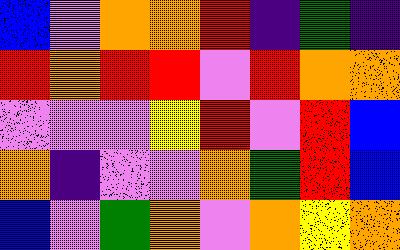[["blue", "violet", "orange", "orange", "red", "indigo", "green", "indigo"], ["red", "orange", "red", "red", "violet", "red", "orange", "orange"], ["violet", "violet", "violet", "yellow", "red", "violet", "red", "blue"], ["orange", "indigo", "violet", "violet", "orange", "green", "red", "blue"], ["blue", "violet", "green", "orange", "violet", "orange", "yellow", "orange"]]